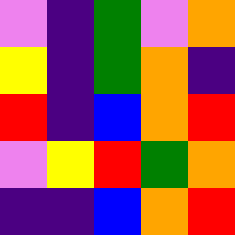[["violet", "indigo", "green", "violet", "orange"], ["yellow", "indigo", "green", "orange", "indigo"], ["red", "indigo", "blue", "orange", "red"], ["violet", "yellow", "red", "green", "orange"], ["indigo", "indigo", "blue", "orange", "red"]]